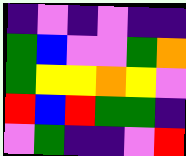[["indigo", "violet", "indigo", "violet", "indigo", "indigo"], ["green", "blue", "violet", "violet", "green", "orange"], ["green", "yellow", "yellow", "orange", "yellow", "violet"], ["red", "blue", "red", "green", "green", "indigo"], ["violet", "green", "indigo", "indigo", "violet", "red"]]